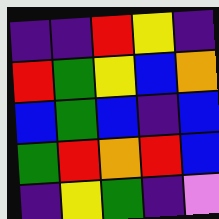[["indigo", "indigo", "red", "yellow", "indigo"], ["red", "green", "yellow", "blue", "orange"], ["blue", "green", "blue", "indigo", "blue"], ["green", "red", "orange", "red", "blue"], ["indigo", "yellow", "green", "indigo", "violet"]]